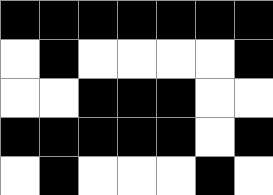[["black", "black", "black", "black", "black", "black", "black"], ["white", "black", "white", "white", "white", "white", "black"], ["white", "white", "black", "black", "black", "white", "white"], ["black", "black", "black", "black", "black", "white", "black"], ["white", "black", "white", "white", "white", "black", "white"]]